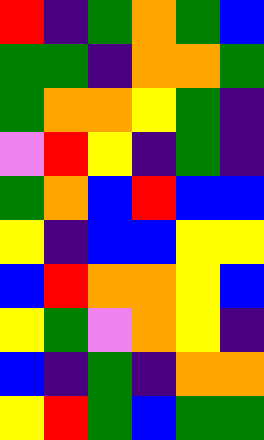[["red", "indigo", "green", "orange", "green", "blue"], ["green", "green", "indigo", "orange", "orange", "green"], ["green", "orange", "orange", "yellow", "green", "indigo"], ["violet", "red", "yellow", "indigo", "green", "indigo"], ["green", "orange", "blue", "red", "blue", "blue"], ["yellow", "indigo", "blue", "blue", "yellow", "yellow"], ["blue", "red", "orange", "orange", "yellow", "blue"], ["yellow", "green", "violet", "orange", "yellow", "indigo"], ["blue", "indigo", "green", "indigo", "orange", "orange"], ["yellow", "red", "green", "blue", "green", "green"]]